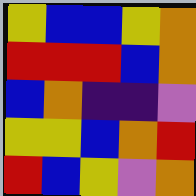[["yellow", "blue", "blue", "yellow", "orange"], ["red", "red", "red", "blue", "orange"], ["blue", "orange", "indigo", "indigo", "violet"], ["yellow", "yellow", "blue", "orange", "red"], ["red", "blue", "yellow", "violet", "orange"]]